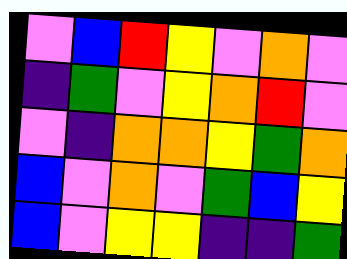[["violet", "blue", "red", "yellow", "violet", "orange", "violet"], ["indigo", "green", "violet", "yellow", "orange", "red", "violet"], ["violet", "indigo", "orange", "orange", "yellow", "green", "orange"], ["blue", "violet", "orange", "violet", "green", "blue", "yellow"], ["blue", "violet", "yellow", "yellow", "indigo", "indigo", "green"]]